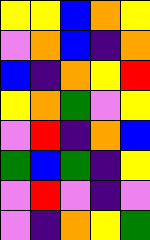[["yellow", "yellow", "blue", "orange", "yellow"], ["violet", "orange", "blue", "indigo", "orange"], ["blue", "indigo", "orange", "yellow", "red"], ["yellow", "orange", "green", "violet", "yellow"], ["violet", "red", "indigo", "orange", "blue"], ["green", "blue", "green", "indigo", "yellow"], ["violet", "red", "violet", "indigo", "violet"], ["violet", "indigo", "orange", "yellow", "green"]]